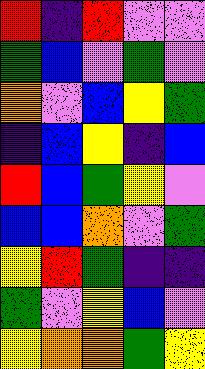[["red", "indigo", "red", "violet", "violet"], ["green", "blue", "violet", "green", "violet"], ["orange", "violet", "blue", "yellow", "green"], ["indigo", "blue", "yellow", "indigo", "blue"], ["red", "blue", "green", "yellow", "violet"], ["blue", "blue", "orange", "violet", "green"], ["yellow", "red", "green", "indigo", "indigo"], ["green", "violet", "yellow", "blue", "violet"], ["yellow", "orange", "orange", "green", "yellow"]]